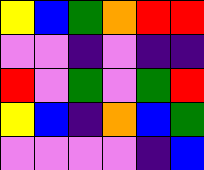[["yellow", "blue", "green", "orange", "red", "red"], ["violet", "violet", "indigo", "violet", "indigo", "indigo"], ["red", "violet", "green", "violet", "green", "red"], ["yellow", "blue", "indigo", "orange", "blue", "green"], ["violet", "violet", "violet", "violet", "indigo", "blue"]]